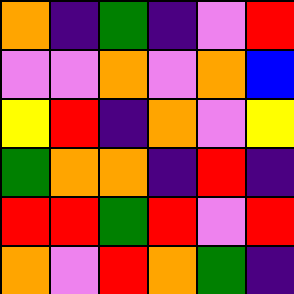[["orange", "indigo", "green", "indigo", "violet", "red"], ["violet", "violet", "orange", "violet", "orange", "blue"], ["yellow", "red", "indigo", "orange", "violet", "yellow"], ["green", "orange", "orange", "indigo", "red", "indigo"], ["red", "red", "green", "red", "violet", "red"], ["orange", "violet", "red", "orange", "green", "indigo"]]